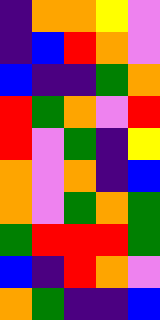[["indigo", "orange", "orange", "yellow", "violet"], ["indigo", "blue", "red", "orange", "violet"], ["blue", "indigo", "indigo", "green", "orange"], ["red", "green", "orange", "violet", "red"], ["red", "violet", "green", "indigo", "yellow"], ["orange", "violet", "orange", "indigo", "blue"], ["orange", "violet", "green", "orange", "green"], ["green", "red", "red", "red", "green"], ["blue", "indigo", "red", "orange", "violet"], ["orange", "green", "indigo", "indigo", "blue"]]